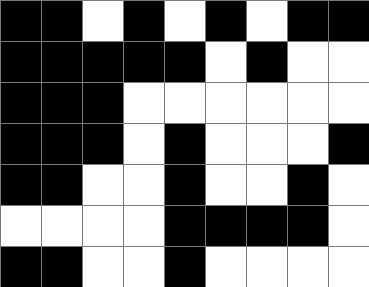[["black", "black", "white", "black", "white", "black", "white", "black", "black"], ["black", "black", "black", "black", "black", "white", "black", "white", "white"], ["black", "black", "black", "white", "white", "white", "white", "white", "white"], ["black", "black", "black", "white", "black", "white", "white", "white", "black"], ["black", "black", "white", "white", "black", "white", "white", "black", "white"], ["white", "white", "white", "white", "black", "black", "black", "black", "white"], ["black", "black", "white", "white", "black", "white", "white", "white", "white"]]